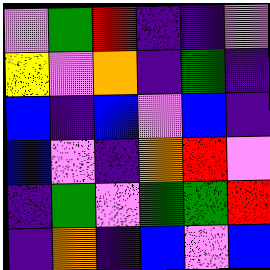[["violet", "green", "red", "indigo", "indigo", "violet"], ["yellow", "violet", "orange", "indigo", "green", "indigo"], ["blue", "indigo", "blue", "violet", "blue", "indigo"], ["blue", "violet", "indigo", "orange", "red", "violet"], ["indigo", "green", "violet", "green", "green", "red"], ["indigo", "orange", "indigo", "blue", "violet", "blue"]]